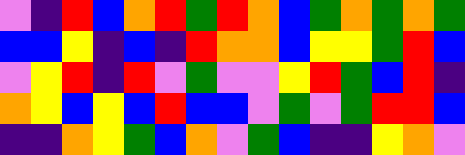[["violet", "indigo", "red", "blue", "orange", "red", "green", "red", "orange", "blue", "green", "orange", "green", "orange", "green"], ["blue", "blue", "yellow", "indigo", "blue", "indigo", "red", "orange", "orange", "blue", "yellow", "yellow", "green", "red", "blue"], ["violet", "yellow", "red", "indigo", "red", "violet", "green", "violet", "violet", "yellow", "red", "green", "blue", "red", "indigo"], ["orange", "yellow", "blue", "yellow", "blue", "red", "blue", "blue", "violet", "green", "violet", "green", "red", "red", "blue"], ["indigo", "indigo", "orange", "yellow", "green", "blue", "orange", "violet", "green", "blue", "indigo", "indigo", "yellow", "orange", "violet"]]